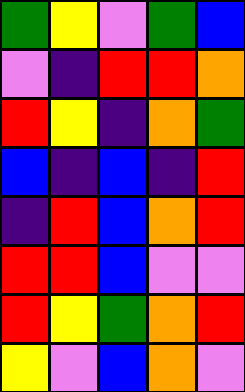[["green", "yellow", "violet", "green", "blue"], ["violet", "indigo", "red", "red", "orange"], ["red", "yellow", "indigo", "orange", "green"], ["blue", "indigo", "blue", "indigo", "red"], ["indigo", "red", "blue", "orange", "red"], ["red", "red", "blue", "violet", "violet"], ["red", "yellow", "green", "orange", "red"], ["yellow", "violet", "blue", "orange", "violet"]]